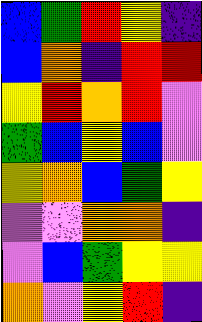[["blue", "green", "red", "yellow", "indigo"], ["blue", "orange", "indigo", "red", "red"], ["yellow", "red", "orange", "red", "violet"], ["green", "blue", "yellow", "blue", "violet"], ["yellow", "orange", "blue", "green", "yellow"], ["violet", "violet", "orange", "orange", "indigo"], ["violet", "blue", "green", "yellow", "yellow"], ["orange", "violet", "yellow", "red", "indigo"]]